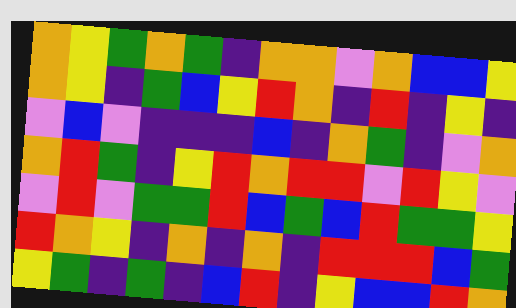[["orange", "yellow", "green", "orange", "green", "indigo", "orange", "orange", "violet", "orange", "blue", "blue", "yellow"], ["orange", "yellow", "indigo", "green", "blue", "yellow", "red", "orange", "indigo", "red", "indigo", "yellow", "indigo"], ["violet", "blue", "violet", "indigo", "indigo", "indigo", "blue", "indigo", "orange", "green", "indigo", "violet", "orange"], ["orange", "red", "green", "indigo", "yellow", "red", "orange", "red", "red", "violet", "red", "yellow", "violet"], ["violet", "red", "violet", "green", "green", "red", "blue", "green", "blue", "red", "green", "green", "yellow"], ["red", "orange", "yellow", "indigo", "orange", "indigo", "orange", "indigo", "red", "red", "red", "blue", "green"], ["yellow", "green", "indigo", "green", "indigo", "blue", "red", "indigo", "yellow", "blue", "blue", "red", "orange"]]